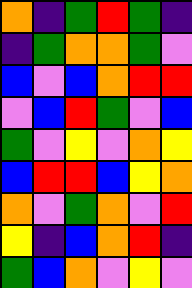[["orange", "indigo", "green", "red", "green", "indigo"], ["indigo", "green", "orange", "orange", "green", "violet"], ["blue", "violet", "blue", "orange", "red", "red"], ["violet", "blue", "red", "green", "violet", "blue"], ["green", "violet", "yellow", "violet", "orange", "yellow"], ["blue", "red", "red", "blue", "yellow", "orange"], ["orange", "violet", "green", "orange", "violet", "red"], ["yellow", "indigo", "blue", "orange", "red", "indigo"], ["green", "blue", "orange", "violet", "yellow", "violet"]]